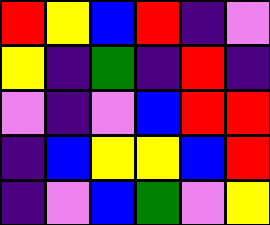[["red", "yellow", "blue", "red", "indigo", "violet"], ["yellow", "indigo", "green", "indigo", "red", "indigo"], ["violet", "indigo", "violet", "blue", "red", "red"], ["indigo", "blue", "yellow", "yellow", "blue", "red"], ["indigo", "violet", "blue", "green", "violet", "yellow"]]